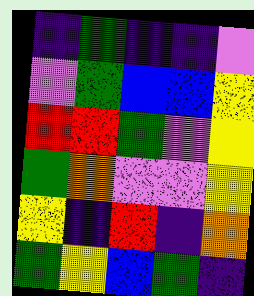[["indigo", "green", "indigo", "indigo", "violet"], ["violet", "green", "blue", "blue", "yellow"], ["red", "red", "green", "violet", "yellow"], ["green", "orange", "violet", "violet", "yellow"], ["yellow", "indigo", "red", "indigo", "orange"], ["green", "yellow", "blue", "green", "indigo"]]